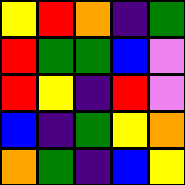[["yellow", "red", "orange", "indigo", "green"], ["red", "green", "green", "blue", "violet"], ["red", "yellow", "indigo", "red", "violet"], ["blue", "indigo", "green", "yellow", "orange"], ["orange", "green", "indigo", "blue", "yellow"]]